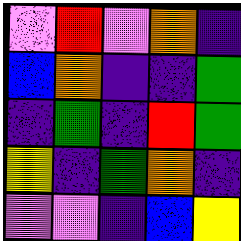[["violet", "red", "violet", "orange", "indigo"], ["blue", "orange", "indigo", "indigo", "green"], ["indigo", "green", "indigo", "red", "green"], ["yellow", "indigo", "green", "orange", "indigo"], ["violet", "violet", "indigo", "blue", "yellow"]]